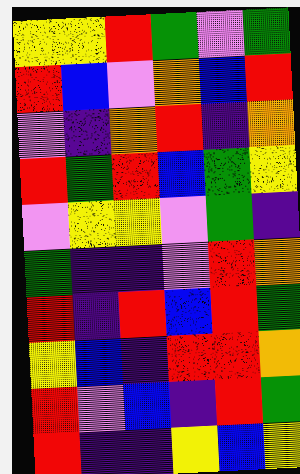[["yellow", "yellow", "red", "green", "violet", "green"], ["red", "blue", "violet", "orange", "blue", "red"], ["violet", "indigo", "orange", "red", "indigo", "orange"], ["red", "green", "red", "blue", "green", "yellow"], ["violet", "yellow", "yellow", "violet", "green", "indigo"], ["green", "indigo", "indigo", "violet", "red", "orange"], ["red", "indigo", "red", "blue", "red", "green"], ["yellow", "blue", "indigo", "red", "red", "orange"], ["red", "violet", "blue", "indigo", "red", "green"], ["red", "indigo", "indigo", "yellow", "blue", "yellow"]]